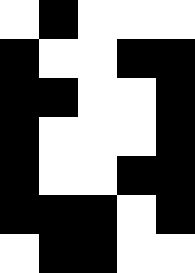[["white", "black", "white", "white", "white"], ["black", "white", "white", "black", "black"], ["black", "black", "white", "white", "black"], ["black", "white", "white", "white", "black"], ["black", "white", "white", "black", "black"], ["black", "black", "black", "white", "black"], ["white", "black", "black", "white", "white"]]